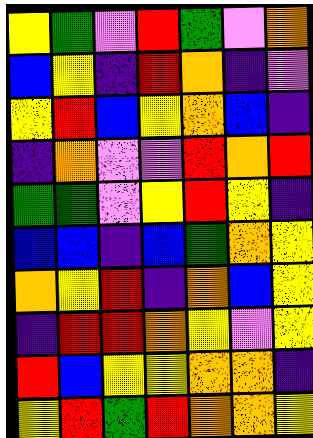[["yellow", "green", "violet", "red", "green", "violet", "orange"], ["blue", "yellow", "indigo", "red", "orange", "indigo", "violet"], ["yellow", "red", "blue", "yellow", "orange", "blue", "indigo"], ["indigo", "orange", "violet", "violet", "red", "orange", "red"], ["green", "green", "violet", "yellow", "red", "yellow", "indigo"], ["blue", "blue", "indigo", "blue", "green", "orange", "yellow"], ["orange", "yellow", "red", "indigo", "orange", "blue", "yellow"], ["indigo", "red", "red", "orange", "yellow", "violet", "yellow"], ["red", "blue", "yellow", "yellow", "orange", "orange", "indigo"], ["yellow", "red", "green", "red", "orange", "orange", "yellow"]]